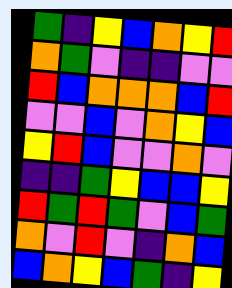[["green", "indigo", "yellow", "blue", "orange", "yellow", "red"], ["orange", "green", "violet", "indigo", "indigo", "violet", "violet"], ["red", "blue", "orange", "orange", "orange", "blue", "red"], ["violet", "violet", "blue", "violet", "orange", "yellow", "blue"], ["yellow", "red", "blue", "violet", "violet", "orange", "violet"], ["indigo", "indigo", "green", "yellow", "blue", "blue", "yellow"], ["red", "green", "red", "green", "violet", "blue", "green"], ["orange", "violet", "red", "violet", "indigo", "orange", "blue"], ["blue", "orange", "yellow", "blue", "green", "indigo", "yellow"]]